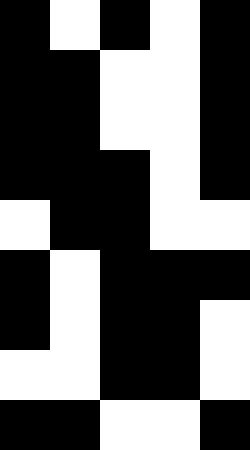[["black", "white", "black", "white", "black"], ["black", "black", "white", "white", "black"], ["black", "black", "white", "white", "black"], ["black", "black", "black", "white", "black"], ["white", "black", "black", "white", "white"], ["black", "white", "black", "black", "black"], ["black", "white", "black", "black", "white"], ["white", "white", "black", "black", "white"], ["black", "black", "white", "white", "black"]]